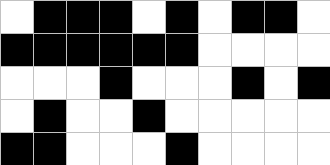[["white", "black", "black", "black", "white", "black", "white", "black", "black", "white"], ["black", "black", "black", "black", "black", "black", "white", "white", "white", "white"], ["white", "white", "white", "black", "white", "white", "white", "black", "white", "black"], ["white", "black", "white", "white", "black", "white", "white", "white", "white", "white"], ["black", "black", "white", "white", "white", "black", "white", "white", "white", "white"]]